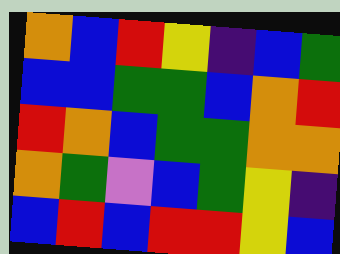[["orange", "blue", "red", "yellow", "indigo", "blue", "green"], ["blue", "blue", "green", "green", "blue", "orange", "red"], ["red", "orange", "blue", "green", "green", "orange", "orange"], ["orange", "green", "violet", "blue", "green", "yellow", "indigo"], ["blue", "red", "blue", "red", "red", "yellow", "blue"]]